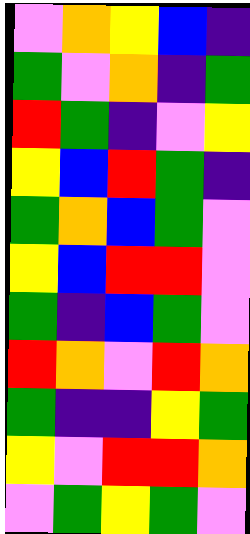[["violet", "orange", "yellow", "blue", "indigo"], ["green", "violet", "orange", "indigo", "green"], ["red", "green", "indigo", "violet", "yellow"], ["yellow", "blue", "red", "green", "indigo"], ["green", "orange", "blue", "green", "violet"], ["yellow", "blue", "red", "red", "violet"], ["green", "indigo", "blue", "green", "violet"], ["red", "orange", "violet", "red", "orange"], ["green", "indigo", "indigo", "yellow", "green"], ["yellow", "violet", "red", "red", "orange"], ["violet", "green", "yellow", "green", "violet"]]